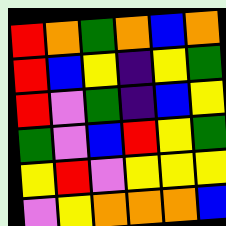[["red", "orange", "green", "orange", "blue", "orange"], ["red", "blue", "yellow", "indigo", "yellow", "green"], ["red", "violet", "green", "indigo", "blue", "yellow"], ["green", "violet", "blue", "red", "yellow", "green"], ["yellow", "red", "violet", "yellow", "yellow", "yellow"], ["violet", "yellow", "orange", "orange", "orange", "blue"]]